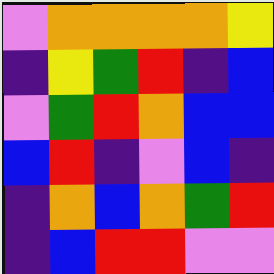[["violet", "orange", "orange", "orange", "orange", "yellow"], ["indigo", "yellow", "green", "red", "indigo", "blue"], ["violet", "green", "red", "orange", "blue", "blue"], ["blue", "red", "indigo", "violet", "blue", "indigo"], ["indigo", "orange", "blue", "orange", "green", "red"], ["indigo", "blue", "red", "red", "violet", "violet"]]